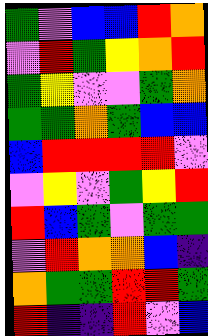[["green", "violet", "blue", "blue", "red", "orange"], ["violet", "red", "green", "yellow", "orange", "red"], ["green", "yellow", "violet", "violet", "green", "orange"], ["green", "green", "orange", "green", "blue", "blue"], ["blue", "red", "red", "red", "red", "violet"], ["violet", "yellow", "violet", "green", "yellow", "red"], ["red", "blue", "green", "violet", "green", "green"], ["violet", "red", "orange", "orange", "blue", "indigo"], ["orange", "green", "green", "red", "red", "green"], ["red", "indigo", "indigo", "red", "violet", "blue"]]